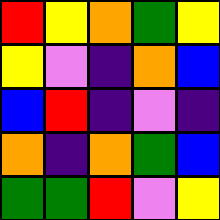[["red", "yellow", "orange", "green", "yellow"], ["yellow", "violet", "indigo", "orange", "blue"], ["blue", "red", "indigo", "violet", "indigo"], ["orange", "indigo", "orange", "green", "blue"], ["green", "green", "red", "violet", "yellow"]]